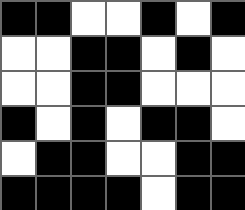[["black", "black", "white", "white", "black", "white", "black"], ["white", "white", "black", "black", "white", "black", "white"], ["white", "white", "black", "black", "white", "white", "white"], ["black", "white", "black", "white", "black", "black", "white"], ["white", "black", "black", "white", "white", "black", "black"], ["black", "black", "black", "black", "white", "black", "black"]]